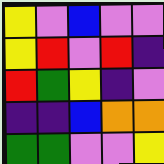[["yellow", "violet", "blue", "violet", "violet"], ["yellow", "red", "violet", "red", "indigo"], ["red", "green", "yellow", "indigo", "violet"], ["indigo", "indigo", "blue", "orange", "orange"], ["green", "green", "violet", "violet", "yellow"]]